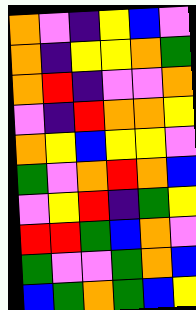[["orange", "violet", "indigo", "yellow", "blue", "violet"], ["orange", "indigo", "yellow", "yellow", "orange", "green"], ["orange", "red", "indigo", "violet", "violet", "orange"], ["violet", "indigo", "red", "orange", "orange", "yellow"], ["orange", "yellow", "blue", "yellow", "yellow", "violet"], ["green", "violet", "orange", "red", "orange", "blue"], ["violet", "yellow", "red", "indigo", "green", "yellow"], ["red", "red", "green", "blue", "orange", "violet"], ["green", "violet", "violet", "green", "orange", "blue"], ["blue", "green", "orange", "green", "blue", "yellow"]]